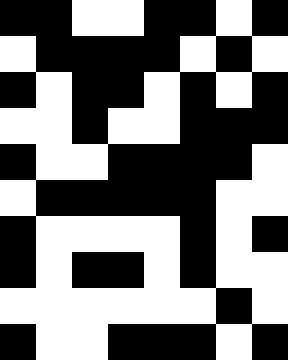[["black", "black", "white", "white", "black", "black", "white", "black"], ["white", "black", "black", "black", "black", "white", "black", "white"], ["black", "white", "black", "black", "white", "black", "white", "black"], ["white", "white", "black", "white", "white", "black", "black", "black"], ["black", "white", "white", "black", "black", "black", "black", "white"], ["white", "black", "black", "black", "black", "black", "white", "white"], ["black", "white", "white", "white", "white", "black", "white", "black"], ["black", "white", "black", "black", "white", "black", "white", "white"], ["white", "white", "white", "white", "white", "white", "black", "white"], ["black", "white", "white", "black", "black", "black", "white", "black"]]